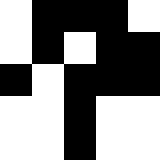[["white", "black", "black", "black", "white"], ["white", "black", "white", "black", "black"], ["black", "white", "black", "black", "black"], ["white", "white", "black", "white", "white"], ["white", "white", "black", "white", "white"]]